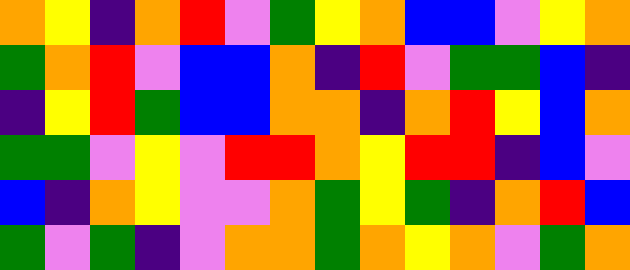[["orange", "yellow", "indigo", "orange", "red", "violet", "green", "yellow", "orange", "blue", "blue", "violet", "yellow", "orange"], ["green", "orange", "red", "violet", "blue", "blue", "orange", "indigo", "red", "violet", "green", "green", "blue", "indigo"], ["indigo", "yellow", "red", "green", "blue", "blue", "orange", "orange", "indigo", "orange", "red", "yellow", "blue", "orange"], ["green", "green", "violet", "yellow", "violet", "red", "red", "orange", "yellow", "red", "red", "indigo", "blue", "violet"], ["blue", "indigo", "orange", "yellow", "violet", "violet", "orange", "green", "yellow", "green", "indigo", "orange", "red", "blue"], ["green", "violet", "green", "indigo", "violet", "orange", "orange", "green", "orange", "yellow", "orange", "violet", "green", "orange"]]